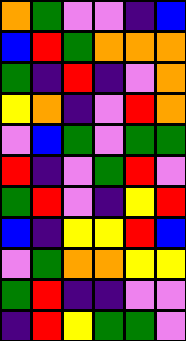[["orange", "green", "violet", "violet", "indigo", "blue"], ["blue", "red", "green", "orange", "orange", "orange"], ["green", "indigo", "red", "indigo", "violet", "orange"], ["yellow", "orange", "indigo", "violet", "red", "orange"], ["violet", "blue", "green", "violet", "green", "green"], ["red", "indigo", "violet", "green", "red", "violet"], ["green", "red", "violet", "indigo", "yellow", "red"], ["blue", "indigo", "yellow", "yellow", "red", "blue"], ["violet", "green", "orange", "orange", "yellow", "yellow"], ["green", "red", "indigo", "indigo", "violet", "violet"], ["indigo", "red", "yellow", "green", "green", "violet"]]